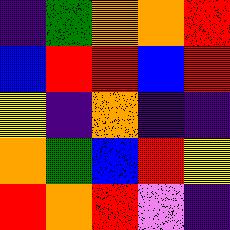[["indigo", "green", "orange", "orange", "red"], ["blue", "red", "red", "blue", "red"], ["yellow", "indigo", "orange", "indigo", "indigo"], ["orange", "green", "blue", "red", "yellow"], ["red", "orange", "red", "violet", "indigo"]]